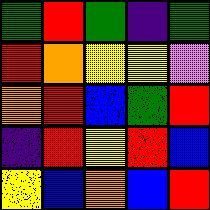[["green", "red", "green", "indigo", "green"], ["red", "orange", "yellow", "yellow", "violet"], ["orange", "red", "blue", "green", "red"], ["indigo", "red", "yellow", "red", "blue"], ["yellow", "blue", "orange", "blue", "red"]]